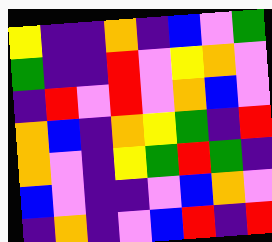[["yellow", "indigo", "indigo", "orange", "indigo", "blue", "violet", "green"], ["green", "indigo", "indigo", "red", "violet", "yellow", "orange", "violet"], ["indigo", "red", "violet", "red", "violet", "orange", "blue", "violet"], ["orange", "blue", "indigo", "orange", "yellow", "green", "indigo", "red"], ["orange", "violet", "indigo", "yellow", "green", "red", "green", "indigo"], ["blue", "violet", "indigo", "indigo", "violet", "blue", "orange", "violet"], ["indigo", "orange", "indigo", "violet", "blue", "red", "indigo", "red"]]